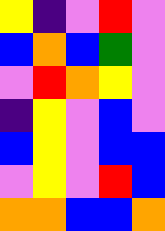[["yellow", "indigo", "violet", "red", "violet"], ["blue", "orange", "blue", "green", "violet"], ["violet", "red", "orange", "yellow", "violet"], ["indigo", "yellow", "violet", "blue", "violet"], ["blue", "yellow", "violet", "blue", "blue"], ["violet", "yellow", "violet", "red", "blue"], ["orange", "orange", "blue", "blue", "orange"]]